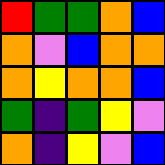[["red", "green", "green", "orange", "blue"], ["orange", "violet", "blue", "orange", "orange"], ["orange", "yellow", "orange", "orange", "blue"], ["green", "indigo", "green", "yellow", "violet"], ["orange", "indigo", "yellow", "violet", "blue"]]